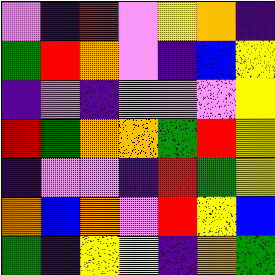[["violet", "indigo", "red", "violet", "yellow", "orange", "indigo"], ["green", "red", "orange", "violet", "indigo", "blue", "yellow"], ["indigo", "violet", "indigo", "violet", "violet", "violet", "yellow"], ["red", "green", "orange", "orange", "green", "red", "yellow"], ["indigo", "violet", "violet", "indigo", "red", "green", "yellow"], ["orange", "blue", "orange", "violet", "red", "yellow", "blue"], ["green", "indigo", "yellow", "yellow", "indigo", "orange", "green"]]